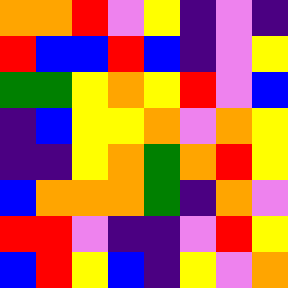[["orange", "orange", "red", "violet", "yellow", "indigo", "violet", "indigo"], ["red", "blue", "blue", "red", "blue", "indigo", "violet", "yellow"], ["green", "green", "yellow", "orange", "yellow", "red", "violet", "blue"], ["indigo", "blue", "yellow", "yellow", "orange", "violet", "orange", "yellow"], ["indigo", "indigo", "yellow", "orange", "green", "orange", "red", "yellow"], ["blue", "orange", "orange", "orange", "green", "indigo", "orange", "violet"], ["red", "red", "violet", "indigo", "indigo", "violet", "red", "yellow"], ["blue", "red", "yellow", "blue", "indigo", "yellow", "violet", "orange"]]